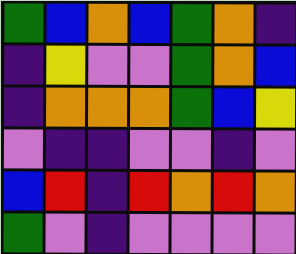[["green", "blue", "orange", "blue", "green", "orange", "indigo"], ["indigo", "yellow", "violet", "violet", "green", "orange", "blue"], ["indigo", "orange", "orange", "orange", "green", "blue", "yellow"], ["violet", "indigo", "indigo", "violet", "violet", "indigo", "violet"], ["blue", "red", "indigo", "red", "orange", "red", "orange"], ["green", "violet", "indigo", "violet", "violet", "violet", "violet"]]